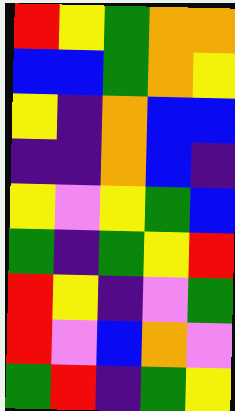[["red", "yellow", "green", "orange", "orange"], ["blue", "blue", "green", "orange", "yellow"], ["yellow", "indigo", "orange", "blue", "blue"], ["indigo", "indigo", "orange", "blue", "indigo"], ["yellow", "violet", "yellow", "green", "blue"], ["green", "indigo", "green", "yellow", "red"], ["red", "yellow", "indigo", "violet", "green"], ["red", "violet", "blue", "orange", "violet"], ["green", "red", "indigo", "green", "yellow"]]